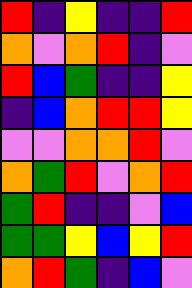[["red", "indigo", "yellow", "indigo", "indigo", "red"], ["orange", "violet", "orange", "red", "indigo", "violet"], ["red", "blue", "green", "indigo", "indigo", "yellow"], ["indigo", "blue", "orange", "red", "red", "yellow"], ["violet", "violet", "orange", "orange", "red", "violet"], ["orange", "green", "red", "violet", "orange", "red"], ["green", "red", "indigo", "indigo", "violet", "blue"], ["green", "green", "yellow", "blue", "yellow", "red"], ["orange", "red", "green", "indigo", "blue", "violet"]]